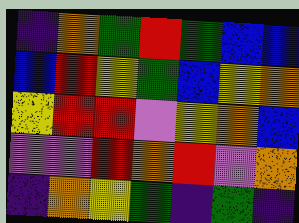[["indigo", "orange", "green", "red", "green", "blue", "blue"], ["blue", "red", "yellow", "green", "blue", "yellow", "orange"], ["yellow", "red", "red", "violet", "yellow", "orange", "blue"], ["violet", "violet", "red", "orange", "red", "violet", "orange"], ["indigo", "orange", "yellow", "green", "indigo", "green", "indigo"]]